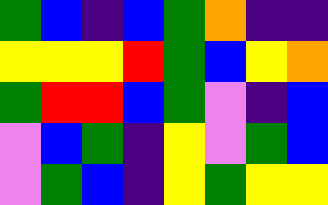[["green", "blue", "indigo", "blue", "green", "orange", "indigo", "indigo"], ["yellow", "yellow", "yellow", "red", "green", "blue", "yellow", "orange"], ["green", "red", "red", "blue", "green", "violet", "indigo", "blue"], ["violet", "blue", "green", "indigo", "yellow", "violet", "green", "blue"], ["violet", "green", "blue", "indigo", "yellow", "green", "yellow", "yellow"]]